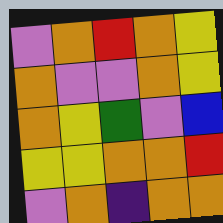[["violet", "orange", "red", "orange", "yellow"], ["orange", "violet", "violet", "orange", "yellow"], ["orange", "yellow", "green", "violet", "blue"], ["yellow", "yellow", "orange", "orange", "red"], ["violet", "orange", "indigo", "orange", "orange"]]